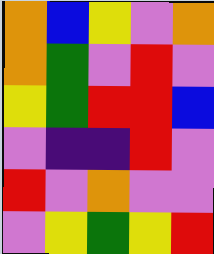[["orange", "blue", "yellow", "violet", "orange"], ["orange", "green", "violet", "red", "violet"], ["yellow", "green", "red", "red", "blue"], ["violet", "indigo", "indigo", "red", "violet"], ["red", "violet", "orange", "violet", "violet"], ["violet", "yellow", "green", "yellow", "red"]]